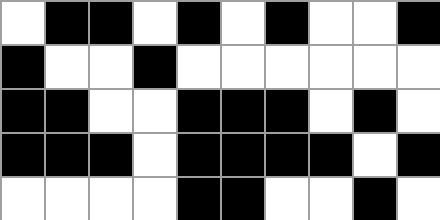[["white", "black", "black", "white", "black", "white", "black", "white", "white", "black"], ["black", "white", "white", "black", "white", "white", "white", "white", "white", "white"], ["black", "black", "white", "white", "black", "black", "black", "white", "black", "white"], ["black", "black", "black", "white", "black", "black", "black", "black", "white", "black"], ["white", "white", "white", "white", "black", "black", "white", "white", "black", "white"]]